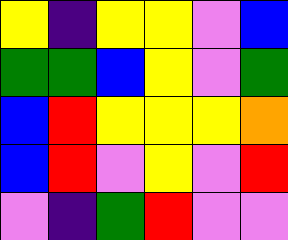[["yellow", "indigo", "yellow", "yellow", "violet", "blue"], ["green", "green", "blue", "yellow", "violet", "green"], ["blue", "red", "yellow", "yellow", "yellow", "orange"], ["blue", "red", "violet", "yellow", "violet", "red"], ["violet", "indigo", "green", "red", "violet", "violet"]]